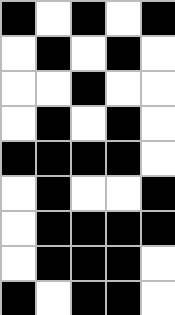[["black", "white", "black", "white", "black"], ["white", "black", "white", "black", "white"], ["white", "white", "black", "white", "white"], ["white", "black", "white", "black", "white"], ["black", "black", "black", "black", "white"], ["white", "black", "white", "white", "black"], ["white", "black", "black", "black", "black"], ["white", "black", "black", "black", "white"], ["black", "white", "black", "black", "white"]]